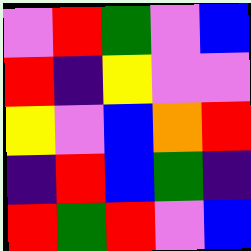[["violet", "red", "green", "violet", "blue"], ["red", "indigo", "yellow", "violet", "violet"], ["yellow", "violet", "blue", "orange", "red"], ["indigo", "red", "blue", "green", "indigo"], ["red", "green", "red", "violet", "blue"]]